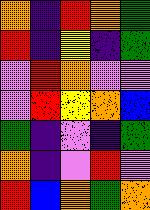[["orange", "indigo", "red", "orange", "green"], ["red", "indigo", "yellow", "indigo", "green"], ["violet", "red", "orange", "violet", "violet"], ["violet", "red", "yellow", "orange", "blue"], ["green", "indigo", "violet", "indigo", "green"], ["orange", "indigo", "violet", "red", "violet"], ["red", "blue", "orange", "green", "orange"]]